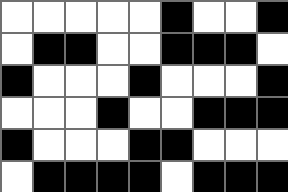[["white", "white", "white", "white", "white", "black", "white", "white", "black"], ["white", "black", "black", "white", "white", "black", "black", "black", "white"], ["black", "white", "white", "white", "black", "white", "white", "white", "black"], ["white", "white", "white", "black", "white", "white", "black", "black", "black"], ["black", "white", "white", "white", "black", "black", "white", "white", "white"], ["white", "black", "black", "black", "black", "white", "black", "black", "black"]]